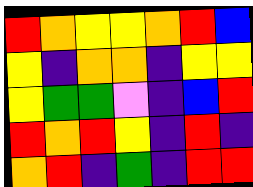[["red", "orange", "yellow", "yellow", "orange", "red", "blue"], ["yellow", "indigo", "orange", "orange", "indigo", "yellow", "yellow"], ["yellow", "green", "green", "violet", "indigo", "blue", "red"], ["red", "orange", "red", "yellow", "indigo", "red", "indigo"], ["orange", "red", "indigo", "green", "indigo", "red", "red"]]